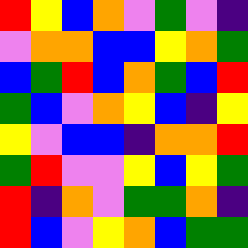[["red", "yellow", "blue", "orange", "violet", "green", "violet", "indigo"], ["violet", "orange", "orange", "blue", "blue", "yellow", "orange", "green"], ["blue", "green", "red", "blue", "orange", "green", "blue", "red"], ["green", "blue", "violet", "orange", "yellow", "blue", "indigo", "yellow"], ["yellow", "violet", "blue", "blue", "indigo", "orange", "orange", "red"], ["green", "red", "violet", "violet", "yellow", "blue", "yellow", "green"], ["red", "indigo", "orange", "violet", "green", "green", "orange", "indigo"], ["red", "blue", "violet", "yellow", "orange", "blue", "green", "green"]]